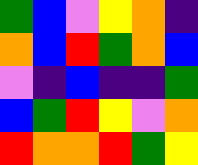[["green", "blue", "violet", "yellow", "orange", "indigo"], ["orange", "blue", "red", "green", "orange", "blue"], ["violet", "indigo", "blue", "indigo", "indigo", "green"], ["blue", "green", "red", "yellow", "violet", "orange"], ["red", "orange", "orange", "red", "green", "yellow"]]